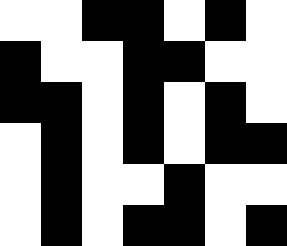[["white", "white", "black", "black", "white", "black", "white"], ["black", "white", "white", "black", "black", "white", "white"], ["black", "black", "white", "black", "white", "black", "white"], ["white", "black", "white", "black", "white", "black", "black"], ["white", "black", "white", "white", "black", "white", "white"], ["white", "black", "white", "black", "black", "white", "black"]]